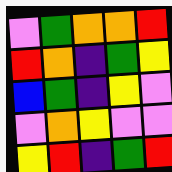[["violet", "green", "orange", "orange", "red"], ["red", "orange", "indigo", "green", "yellow"], ["blue", "green", "indigo", "yellow", "violet"], ["violet", "orange", "yellow", "violet", "violet"], ["yellow", "red", "indigo", "green", "red"]]